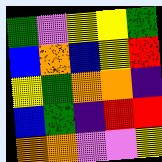[["green", "violet", "yellow", "yellow", "green"], ["blue", "orange", "blue", "yellow", "red"], ["yellow", "green", "orange", "orange", "indigo"], ["blue", "green", "indigo", "red", "red"], ["orange", "orange", "violet", "violet", "yellow"]]